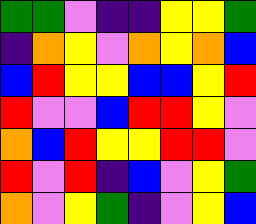[["green", "green", "violet", "indigo", "indigo", "yellow", "yellow", "green"], ["indigo", "orange", "yellow", "violet", "orange", "yellow", "orange", "blue"], ["blue", "red", "yellow", "yellow", "blue", "blue", "yellow", "red"], ["red", "violet", "violet", "blue", "red", "red", "yellow", "violet"], ["orange", "blue", "red", "yellow", "yellow", "red", "red", "violet"], ["red", "violet", "red", "indigo", "blue", "violet", "yellow", "green"], ["orange", "violet", "yellow", "green", "indigo", "violet", "yellow", "blue"]]